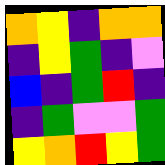[["orange", "yellow", "indigo", "orange", "orange"], ["indigo", "yellow", "green", "indigo", "violet"], ["blue", "indigo", "green", "red", "indigo"], ["indigo", "green", "violet", "violet", "green"], ["yellow", "orange", "red", "yellow", "green"]]